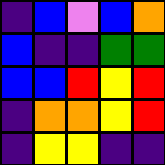[["indigo", "blue", "violet", "blue", "orange"], ["blue", "indigo", "indigo", "green", "green"], ["blue", "blue", "red", "yellow", "red"], ["indigo", "orange", "orange", "yellow", "red"], ["indigo", "yellow", "yellow", "indigo", "indigo"]]